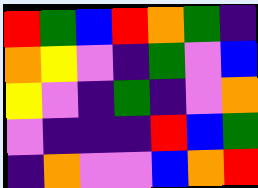[["red", "green", "blue", "red", "orange", "green", "indigo"], ["orange", "yellow", "violet", "indigo", "green", "violet", "blue"], ["yellow", "violet", "indigo", "green", "indigo", "violet", "orange"], ["violet", "indigo", "indigo", "indigo", "red", "blue", "green"], ["indigo", "orange", "violet", "violet", "blue", "orange", "red"]]